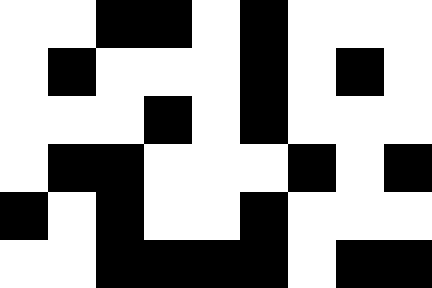[["white", "white", "black", "black", "white", "black", "white", "white", "white"], ["white", "black", "white", "white", "white", "black", "white", "black", "white"], ["white", "white", "white", "black", "white", "black", "white", "white", "white"], ["white", "black", "black", "white", "white", "white", "black", "white", "black"], ["black", "white", "black", "white", "white", "black", "white", "white", "white"], ["white", "white", "black", "black", "black", "black", "white", "black", "black"]]